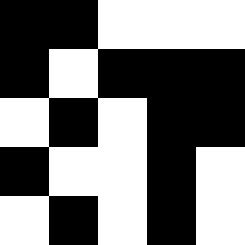[["black", "black", "white", "white", "white"], ["black", "white", "black", "black", "black"], ["white", "black", "white", "black", "black"], ["black", "white", "white", "black", "white"], ["white", "black", "white", "black", "white"]]